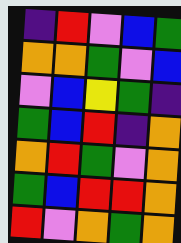[["indigo", "red", "violet", "blue", "green"], ["orange", "orange", "green", "violet", "blue"], ["violet", "blue", "yellow", "green", "indigo"], ["green", "blue", "red", "indigo", "orange"], ["orange", "red", "green", "violet", "orange"], ["green", "blue", "red", "red", "orange"], ["red", "violet", "orange", "green", "orange"]]